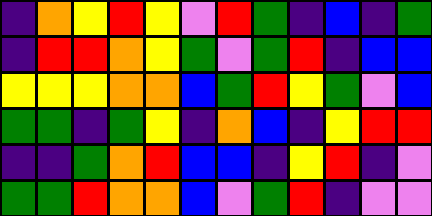[["indigo", "orange", "yellow", "red", "yellow", "violet", "red", "green", "indigo", "blue", "indigo", "green"], ["indigo", "red", "red", "orange", "yellow", "green", "violet", "green", "red", "indigo", "blue", "blue"], ["yellow", "yellow", "yellow", "orange", "orange", "blue", "green", "red", "yellow", "green", "violet", "blue"], ["green", "green", "indigo", "green", "yellow", "indigo", "orange", "blue", "indigo", "yellow", "red", "red"], ["indigo", "indigo", "green", "orange", "red", "blue", "blue", "indigo", "yellow", "red", "indigo", "violet"], ["green", "green", "red", "orange", "orange", "blue", "violet", "green", "red", "indigo", "violet", "violet"]]